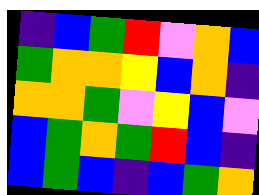[["indigo", "blue", "green", "red", "violet", "orange", "blue"], ["green", "orange", "orange", "yellow", "blue", "orange", "indigo"], ["orange", "orange", "green", "violet", "yellow", "blue", "violet"], ["blue", "green", "orange", "green", "red", "blue", "indigo"], ["blue", "green", "blue", "indigo", "blue", "green", "orange"]]